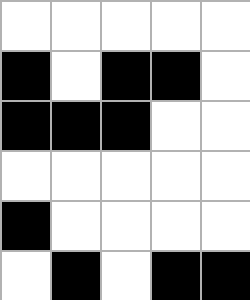[["white", "white", "white", "white", "white"], ["black", "white", "black", "black", "white"], ["black", "black", "black", "white", "white"], ["white", "white", "white", "white", "white"], ["black", "white", "white", "white", "white"], ["white", "black", "white", "black", "black"]]